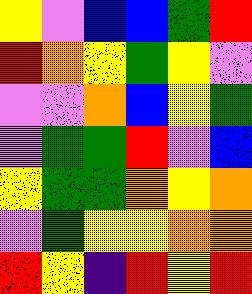[["yellow", "violet", "blue", "blue", "green", "red"], ["red", "orange", "yellow", "green", "yellow", "violet"], ["violet", "violet", "orange", "blue", "yellow", "green"], ["violet", "green", "green", "red", "violet", "blue"], ["yellow", "green", "green", "orange", "yellow", "orange"], ["violet", "green", "yellow", "yellow", "orange", "orange"], ["red", "yellow", "indigo", "red", "yellow", "red"]]